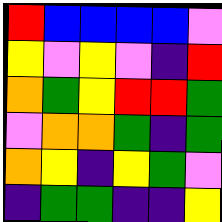[["red", "blue", "blue", "blue", "blue", "violet"], ["yellow", "violet", "yellow", "violet", "indigo", "red"], ["orange", "green", "yellow", "red", "red", "green"], ["violet", "orange", "orange", "green", "indigo", "green"], ["orange", "yellow", "indigo", "yellow", "green", "violet"], ["indigo", "green", "green", "indigo", "indigo", "yellow"]]